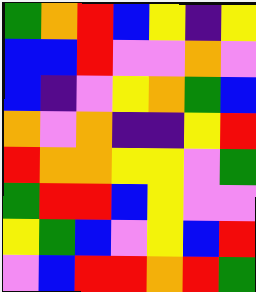[["green", "orange", "red", "blue", "yellow", "indigo", "yellow"], ["blue", "blue", "red", "violet", "violet", "orange", "violet"], ["blue", "indigo", "violet", "yellow", "orange", "green", "blue"], ["orange", "violet", "orange", "indigo", "indigo", "yellow", "red"], ["red", "orange", "orange", "yellow", "yellow", "violet", "green"], ["green", "red", "red", "blue", "yellow", "violet", "violet"], ["yellow", "green", "blue", "violet", "yellow", "blue", "red"], ["violet", "blue", "red", "red", "orange", "red", "green"]]